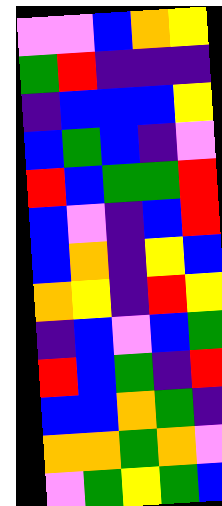[["violet", "violet", "blue", "orange", "yellow"], ["green", "red", "indigo", "indigo", "indigo"], ["indigo", "blue", "blue", "blue", "yellow"], ["blue", "green", "blue", "indigo", "violet"], ["red", "blue", "green", "green", "red"], ["blue", "violet", "indigo", "blue", "red"], ["blue", "orange", "indigo", "yellow", "blue"], ["orange", "yellow", "indigo", "red", "yellow"], ["indigo", "blue", "violet", "blue", "green"], ["red", "blue", "green", "indigo", "red"], ["blue", "blue", "orange", "green", "indigo"], ["orange", "orange", "green", "orange", "violet"], ["violet", "green", "yellow", "green", "blue"]]